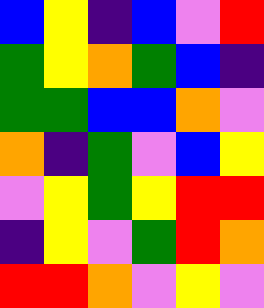[["blue", "yellow", "indigo", "blue", "violet", "red"], ["green", "yellow", "orange", "green", "blue", "indigo"], ["green", "green", "blue", "blue", "orange", "violet"], ["orange", "indigo", "green", "violet", "blue", "yellow"], ["violet", "yellow", "green", "yellow", "red", "red"], ["indigo", "yellow", "violet", "green", "red", "orange"], ["red", "red", "orange", "violet", "yellow", "violet"]]